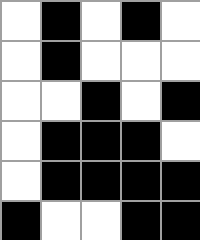[["white", "black", "white", "black", "white"], ["white", "black", "white", "white", "white"], ["white", "white", "black", "white", "black"], ["white", "black", "black", "black", "white"], ["white", "black", "black", "black", "black"], ["black", "white", "white", "black", "black"]]